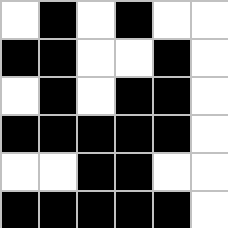[["white", "black", "white", "black", "white", "white"], ["black", "black", "white", "white", "black", "white"], ["white", "black", "white", "black", "black", "white"], ["black", "black", "black", "black", "black", "white"], ["white", "white", "black", "black", "white", "white"], ["black", "black", "black", "black", "black", "white"]]